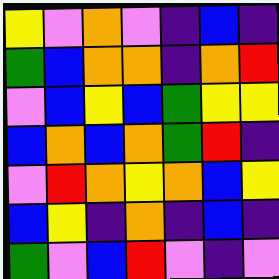[["yellow", "violet", "orange", "violet", "indigo", "blue", "indigo"], ["green", "blue", "orange", "orange", "indigo", "orange", "red"], ["violet", "blue", "yellow", "blue", "green", "yellow", "yellow"], ["blue", "orange", "blue", "orange", "green", "red", "indigo"], ["violet", "red", "orange", "yellow", "orange", "blue", "yellow"], ["blue", "yellow", "indigo", "orange", "indigo", "blue", "indigo"], ["green", "violet", "blue", "red", "violet", "indigo", "violet"]]